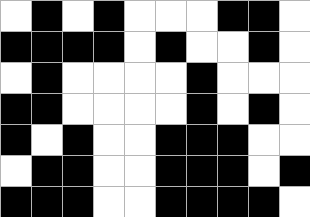[["white", "black", "white", "black", "white", "white", "white", "black", "black", "white"], ["black", "black", "black", "black", "white", "black", "white", "white", "black", "white"], ["white", "black", "white", "white", "white", "white", "black", "white", "white", "white"], ["black", "black", "white", "white", "white", "white", "black", "white", "black", "white"], ["black", "white", "black", "white", "white", "black", "black", "black", "white", "white"], ["white", "black", "black", "white", "white", "black", "black", "black", "white", "black"], ["black", "black", "black", "white", "white", "black", "black", "black", "black", "white"]]